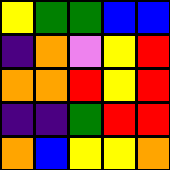[["yellow", "green", "green", "blue", "blue"], ["indigo", "orange", "violet", "yellow", "red"], ["orange", "orange", "red", "yellow", "red"], ["indigo", "indigo", "green", "red", "red"], ["orange", "blue", "yellow", "yellow", "orange"]]